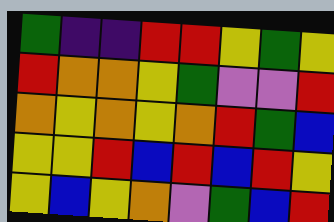[["green", "indigo", "indigo", "red", "red", "yellow", "green", "yellow"], ["red", "orange", "orange", "yellow", "green", "violet", "violet", "red"], ["orange", "yellow", "orange", "yellow", "orange", "red", "green", "blue"], ["yellow", "yellow", "red", "blue", "red", "blue", "red", "yellow"], ["yellow", "blue", "yellow", "orange", "violet", "green", "blue", "red"]]